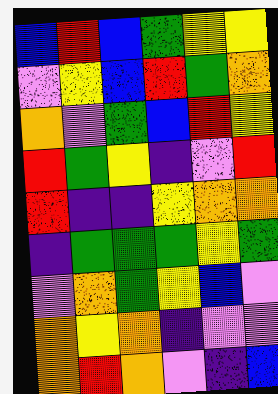[["blue", "red", "blue", "green", "yellow", "yellow"], ["violet", "yellow", "blue", "red", "green", "orange"], ["orange", "violet", "green", "blue", "red", "yellow"], ["red", "green", "yellow", "indigo", "violet", "red"], ["red", "indigo", "indigo", "yellow", "orange", "orange"], ["indigo", "green", "green", "green", "yellow", "green"], ["violet", "orange", "green", "yellow", "blue", "violet"], ["orange", "yellow", "orange", "indigo", "violet", "violet"], ["orange", "red", "orange", "violet", "indigo", "blue"]]